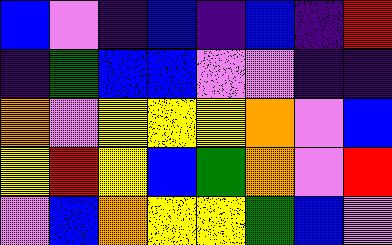[["blue", "violet", "indigo", "blue", "indigo", "blue", "indigo", "red"], ["indigo", "green", "blue", "blue", "violet", "violet", "indigo", "indigo"], ["orange", "violet", "yellow", "yellow", "yellow", "orange", "violet", "blue"], ["yellow", "red", "yellow", "blue", "green", "orange", "violet", "red"], ["violet", "blue", "orange", "yellow", "yellow", "green", "blue", "violet"]]